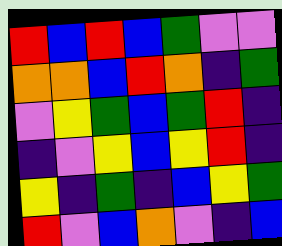[["red", "blue", "red", "blue", "green", "violet", "violet"], ["orange", "orange", "blue", "red", "orange", "indigo", "green"], ["violet", "yellow", "green", "blue", "green", "red", "indigo"], ["indigo", "violet", "yellow", "blue", "yellow", "red", "indigo"], ["yellow", "indigo", "green", "indigo", "blue", "yellow", "green"], ["red", "violet", "blue", "orange", "violet", "indigo", "blue"]]